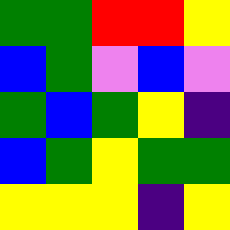[["green", "green", "red", "red", "yellow"], ["blue", "green", "violet", "blue", "violet"], ["green", "blue", "green", "yellow", "indigo"], ["blue", "green", "yellow", "green", "green"], ["yellow", "yellow", "yellow", "indigo", "yellow"]]